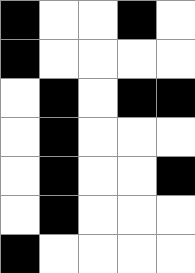[["black", "white", "white", "black", "white"], ["black", "white", "white", "white", "white"], ["white", "black", "white", "black", "black"], ["white", "black", "white", "white", "white"], ["white", "black", "white", "white", "black"], ["white", "black", "white", "white", "white"], ["black", "white", "white", "white", "white"]]